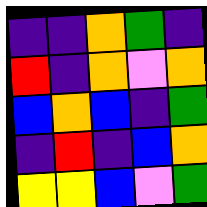[["indigo", "indigo", "orange", "green", "indigo"], ["red", "indigo", "orange", "violet", "orange"], ["blue", "orange", "blue", "indigo", "green"], ["indigo", "red", "indigo", "blue", "orange"], ["yellow", "yellow", "blue", "violet", "green"]]